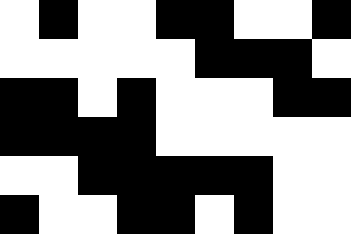[["white", "black", "white", "white", "black", "black", "white", "white", "black"], ["white", "white", "white", "white", "white", "black", "black", "black", "white"], ["black", "black", "white", "black", "white", "white", "white", "black", "black"], ["black", "black", "black", "black", "white", "white", "white", "white", "white"], ["white", "white", "black", "black", "black", "black", "black", "white", "white"], ["black", "white", "white", "black", "black", "white", "black", "white", "white"]]